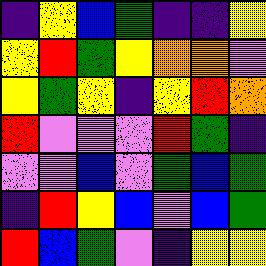[["indigo", "yellow", "blue", "green", "indigo", "indigo", "yellow"], ["yellow", "red", "green", "yellow", "orange", "orange", "violet"], ["yellow", "green", "yellow", "indigo", "yellow", "red", "orange"], ["red", "violet", "violet", "violet", "red", "green", "indigo"], ["violet", "violet", "blue", "violet", "green", "blue", "green"], ["indigo", "red", "yellow", "blue", "violet", "blue", "green"], ["red", "blue", "green", "violet", "indigo", "yellow", "yellow"]]